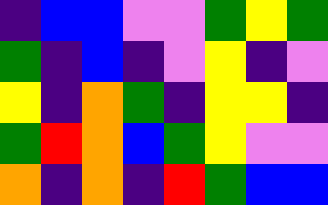[["indigo", "blue", "blue", "violet", "violet", "green", "yellow", "green"], ["green", "indigo", "blue", "indigo", "violet", "yellow", "indigo", "violet"], ["yellow", "indigo", "orange", "green", "indigo", "yellow", "yellow", "indigo"], ["green", "red", "orange", "blue", "green", "yellow", "violet", "violet"], ["orange", "indigo", "orange", "indigo", "red", "green", "blue", "blue"]]